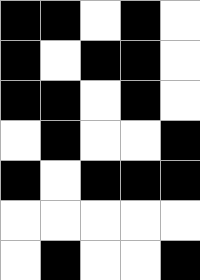[["black", "black", "white", "black", "white"], ["black", "white", "black", "black", "white"], ["black", "black", "white", "black", "white"], ["white", "black", "white", "white", "black"], ["black", "white", "black", "black", "black"], ["white", "white", "white", "white", "white"], ["white", "black", "white", "white", "black"]]